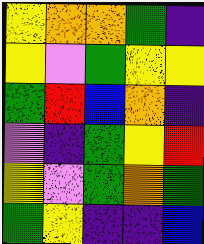[["yellow", "orange", "orange", "green", "indigo"], ["yellow", "violet", "green", "yellow", "yellow"], ["green", "red", "blue", "orange", "indigo"], ["violet", "indigo", "green", "yellow", "red"], ["yellow", "violet", "green", "orange", "green"], ["green", "yellow", "indigo", "indigo", "blue"]]